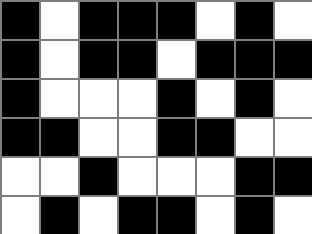[["black", "white", "black", "black", "black", "white", "black", "white"], ["black", "white", "black", "black", "white", "black", "black", "black"], ["black", "white", "white", "white", "black", "white", "black", "white"], ["black", "black", "white", "white", "black", "black", "white", "white"], ["white", "white", "black", "white", "white", "white", "black", "black"], ["white", "black", "white", "black", "black", "white", "black", "white"]]